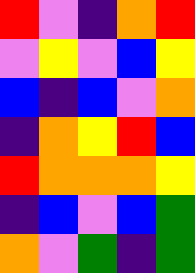[["red", "violet", "indigo", "orange", "red"], ["violet", "yellow", "violet", "blue", "yellow"], ["blue", "indigo", "blue", "violet", "orange"], ["indigo", "orange", "yellow", "red", "blue"], ["red", "orange", "orange", "orange", "yellow"], ["indigo", "blue", "violet", "blue", "green"], ["orange", "violet", "green", "indigo", "green"]]